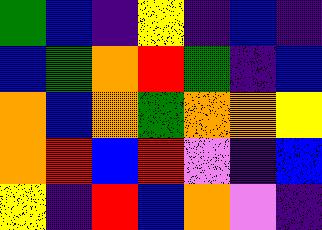[["green", "blue", "indigo", "yellow", "indigo", "blue", "indigo"], ["blue", "green", "orange", "red", "green", "indigo", "blue"], ["orange", "blue", "orange", "green", "orange", "orange", "yellow"], ["orange", "red", "blue", "red", "violet", "indigo", "blue"], ["yellow", "indigo", "red", "blue", "orange", "violet", "indigo"]]